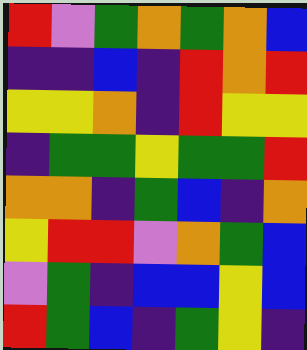[["red", "violet", "green", "orange", "green", "orange", "blue"], ["indigo", "indigo", "blue", "indigo", "red", "orange", "red"], ["yellow", "yellow", "orange", "indigo", "red", "yellow", "yellow"], ["indigo", "green", "green", "yellow", "green", "green", "red"], ["orange", "orange", "indigo", "green", "blue", "indigo", "orange"], ["yellow", "red", "red", "violet", "orange", "green", "blue"], ["violet", "green", "indigo", "blue", "blue", "yellow", "blue"], ["red", "green", "blue", "indigo", "green", "yellow", "indigo"]]